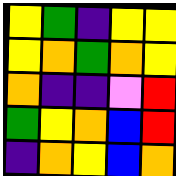[["yellow", "green", "indigo", "yellow", "yellow"], ["yellow", "orange", "green", "orange", "yellow"], ["orange", "indigo", "indigo", "violet", "red"], ["green", "yellow", "orange", "blue", "red"], ["indigo", "orange", "yellow", "blue", "orange"]]